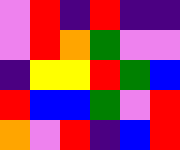[["violet", "red", "indigo", "red", "indigo", "indigo"], ["violet", "red", "orange", "green", "violet", "violet"], ["indigo", "yellow", "yellow", "red", "green", "blue"], ["red", "blue", "blue", "green", "violet", "red"], ["orange", "violet", "red", "indigo", "blue", "red"]]